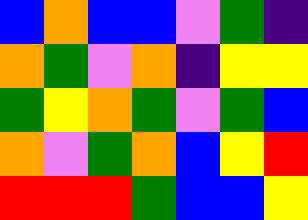[["blue", "orange", "blue", "blue", "violet", "green", "indigo"], ["orange", "green", "violet", "orange", "indigo", "yellow", "yellow"], ["green", "yellow", "orange", "green", "violet", "green", "blue"], ["orange", "violet", "green", "orange", "blue", "yellow", "red"], ["red", "red", "red", "green", "blue", "blue", "yellow"]]